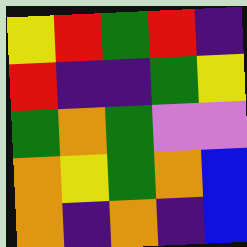[["yellow", "red", "green", "red", "indigo"], ["red", "indigo", "indigo", "green", "yellow"], ["green", "orange", "green", "violet", "violet"], ["orange", "yellow", "green", "orange", "blue"], ["orange", "indigo", "orange", "indigo", "blue"]]